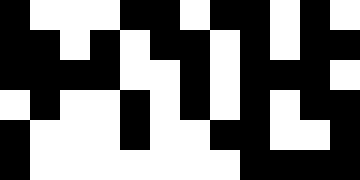[["black", "white", "white", "white", "black", "black", "white", "black", "black", "white", "black", "white"], ["black", "black", "white", "black", "white", "black", "black", "white", "black", "white", "black", "black"], ["black", "black", "black", "black", "white", "white", "black", "white", "black", "black", "black", "white"], ["white", "black", "white", "white", "black", "white", "black", "white", "black", "white", "black", "black"], ["black", "white", "white", "white", "black", "white", "white", "black", "black", "white", "white", "black"], ["black", "white", "white", "white", "white", "white", "white", "white", "black", "black", "black", "black"]]